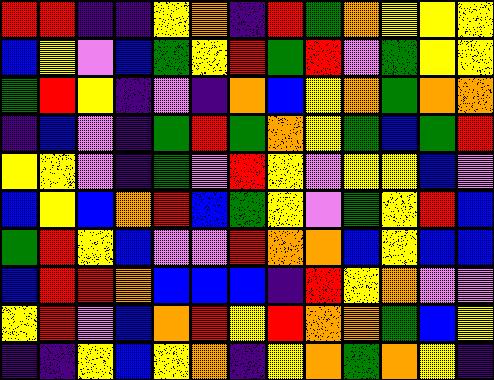[["red", "red", "indigo", "indigo", "yellow", "orange", "indigo", "red", "green", "orange", "yellow", "yellow", "yellow"], ["blue", "yellow", "violet", "blue", "green", "yellow", "red", "green", "red", "violet", "green", "yellow", "yellow"], ["green", "red", "yellow", "indigo", "violet", "indigo", "orange", "blue", "yellow", "orange", "green", "orange", "orange"], ["indigo", "blue", "violet", "indigo", "green", "red", "green", "orange", "yellow", "green", "blue", "green", "red"], ["yellow", "yellow", "violet", "indigo", "green", "violet", "red", "yellow", "violet", "yellow", "yellow", "blue", "violet"], ["blue", "yellow", "blue", "orange", "red", "blue", "green", "yellow", "violet", "green", "yellow", "red", "blue"], ["green", "red", "yellow", "blue", "violet", "violet", "red", "orange", "orange", "blue", "yellow", "blue", "blue"], ["blue", "red", "red", "orange", "blue", "blue", "blue", "indigo", "red", "yellow", "orange", "violet", "violet"], ["yellow", "red", "violet", "blue", "orange", "red", "yellow", "red", "orange", "orange", "green", "blue", "yellow"], ["indigo", "indigo", "yellow", "blue", "yellow", "orange", "indigo", "yellow", "orange", "green", "orange", "yellow", "indigo"]]